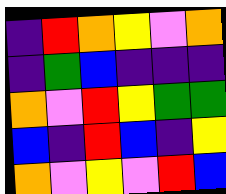[["indigo", "red", "orange", "yellow", "violet", "orange"], ["indigo", "green", "blue", "indigo", "indigo", "indigo"], ["orange", "violet", "red", "yellow", "green", "green"], ["blue", "indigo", "red", "blue", "indigo", "yellow"], ["orange", "violet", "yellow", "violet", "red", "blue"]]